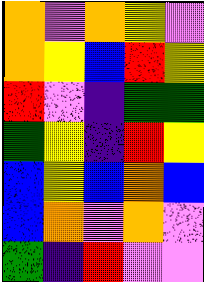[["orange", "violet", "orange", "yellow", "violet"], ["orange", "yellow", "blue", "red", "yellow"], ["red", "violet", "indigo", "green", "green"], ["green", "yellow", "indigo", "red", "yellow"], ["blue", "yellow", "blue", "orange", "blue"], ["blue", "orange", "violet", "orange", "violet"], ["green", "indigo", "red", "violet", "violet"]]